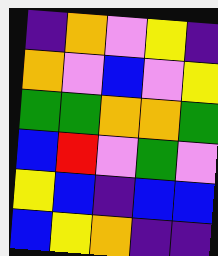[["indigo", "orange", "violet", "yellow", "indigo"], ["orange", "violet", "blue", "violet", "yellow"], ["green", "green", "orange", "orange", "green"], ["blue", "red", "violet", "green", "violet"], ["yellow", "blue", "indigo", "blue", "blue"], ["blue", "yellow", "orange", "indigo", "indigo"]]